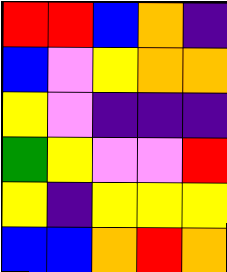[["red", "red", "blue", "orange", "indigo"], ["blue", "violet", "yellow", "orange", "orange"], ["yellow", "violet", "indigo", "indigo", "indigo"], ["green", "yellow", "violet", "violet", "red"], ["yellow", "indigo", "yellow", "yellow", "yellow"], ["blue", "blue", "orange", "red", "orange"]]